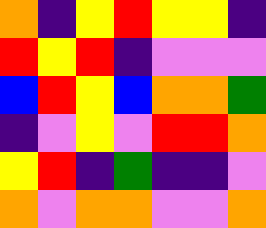[["orange", "indigo", "yellow", "red", "yellow", "yellow", "indigo"], ["red", "yellow", "red", "indigo", "violet", "violet", "violet"], ["blue", "red", "yellow", "blue", "orange", "orange", "green"], ["indigo", "violet", "yellow", "violet", "red", "red", "orange"], ["yellow", "red", "indigo", "green", "indigo", "indigo", "violet"], ["orange", "violet", "orange", "orange", "violet", "violet", "orange"]]